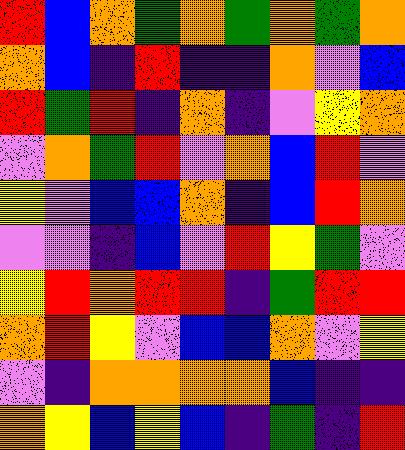[["red", "blue", "orange", "green", "orange", "green", "orange", "green", "orange"], ["orange", "blue", "indigo", "red", "indigo", "indigo", "orange", "violet", "blue"], ["red", "green", "red", "indigo", "orange", "indigo", "violet", "yellow", "orange"], ["violet", "orange", "green", "red", "violet", "orange", "blue", "red", "violet"], ["yellow", "violet", "blue", "blue", "orange", "indigo", "blue", "red", "orange"], ["violet", "violet", "indigo", "blue", "violet", "red", "yellow", "green", "violet"], ["yellow", "red", "orange", "red", "red", "indigo", "green", "red", "red"], ["orange", "red", "yellow", "violet", "blue", "blue", "orange", "violet", "yellow"], ["violet", "indigo", "orange", "orange", "orange", "orange", "blue", "indigo", "indigo"], ["orange", "yellow", "blue", "yellow", "blue", "indigo", "green", "indigo", "red"]]